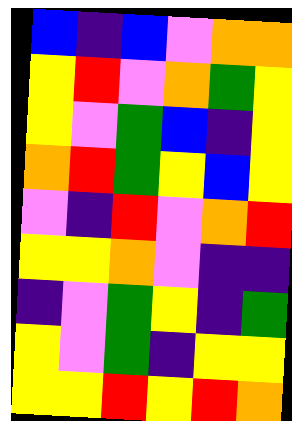[["blue", "indigo", "blue", "violet", "orange", "orange"], ["yellow", "red", "violet", "orange", "green", "yellow"], ["yellow", "violet", "green", "blue", "indigo", "yellow"], ["orange", "red", "green", "yellow", "blue", "yellow"], ["violet", "indigo", "red", "violet", "orange", "red"], ["yellow", "yellow", "orange", "violet", "indigo", "indigo"], ["indigo", "violet", "green", "yellow", "indigo", "green"], ["yellow", "violet", "green", "indigo", "yellow", "yellow"], ["yellow", "yellow", "red", "yellow", "red", "orange"]]